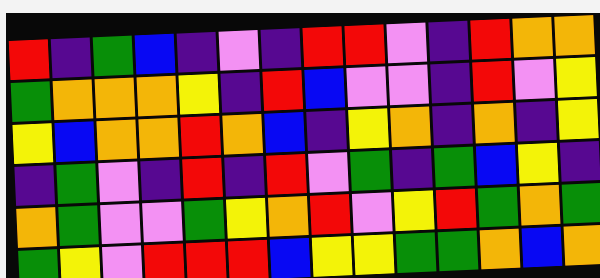[["red", "indigo", "green", "blue", "indigo", "violet", "indigo", "red", "red", "violet", "indigo", "red", "orange", "orange"], ["green", "orange", "orange", "orange", "yellow", "indigo", "red", "blue", "violet", "violet", "indigo", "red", "violet", "yellow"], ["yellow", "blue", "orange", "orange", "red", "orange", "blue", "indigo", "yellow", "orange", "indigo", "orange", "indigo", "yellow"], ["indigo", "green", "violet", "indigo", "red", "indigo", "red", "violet", "green", "indigo", "green", "blue", "yellow", "indigo"], ["orange", "green", "violet", "violet", "green", "yellow", "orange", "red", "violet", "yellow", "red", "green", "orange", "green"], ["green", "yellow", "violet", "red", "red", "red", "blue", "yellow", "yellow", "green", "green", "orange", "blue", "orange"]]